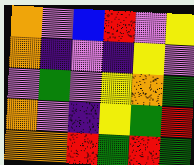[["orange", "violet", "blue", "red", "violet", "yellow"], ["orange", "indigo", "violet", "indigo", "yellow", "violet"], ["violet", "green", "violet", "yellow", "orange", "green"], ["orange", "violet", "indigo", "yellow", "green", "red"], ["orange", "orange", "red", "green", "red", "green"]]